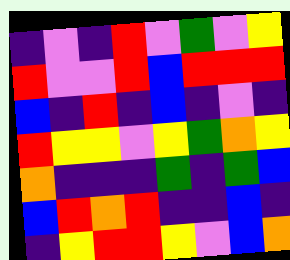[["indigo", "violet", "indigo", "red", "violet", "green", "violet", "yellow"], ["red", "violet", "violet", "red", "blue", "red", "red", "red"], ["blue", "indigo", "red", "indigo", "blue", "indigo", "violet", "indigo"], ["red", "yellow", "yellow", "violet", "yellow", "green", "orange", "yellow"], ["orange", "indigo", "indigo", "indigo", "green", "indigo", "green", "blue"], ["blue", "red", "orange", "red", "indigo", "indigo", "blue", "indigo"], ["indigo", "yellow", "red", "red", "yellow", "violet", "blue", "orange"]]